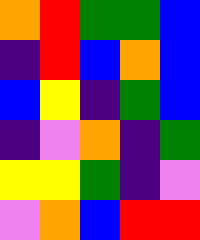[["orange", "red", "green", "green", "blue"], ["indigo", "red", "blue", "orange", "blue"], ["blue", "yellow", "indigo", "green", "blue"], ["indigo", "violet", "orange", "indigo", "green"], ["yellow", "yellow", "green", "indigo", "violet"], ["violet", "orange", "blue", "red", "red"]]